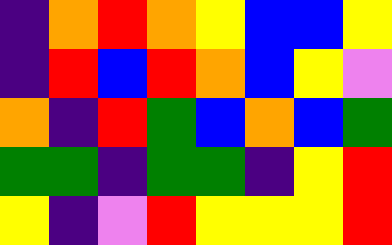[["indigo", "orange", "red", "orange", "yellow", "blue", "blue", "yellow"], ["indigo", "red", "blue", "red", "orange", "blue", "yellow", "violet"], ["orange", "indigo", "red", "green", "blue", "orange", "blue", "green"], ["green", "green", "indigo", "green", "green", "indigo", "yellow", "red"], ["yellow", "indigo", "violet", "red", "yellow", "yellow", "yellow", "red"]]